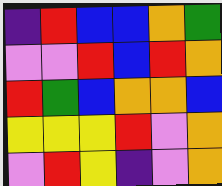[["indigo", "red", "blue", "blue", "orange", "green"], ["violet", "violet", "red", "blue", "red", "orange"], ["red", "green", "blue", "orange", "orange", "blue"], ["yellow", "yellow", "yellow", "red", "violet", "orange"], ["violet", "red", "yellow", "indigo", "violet", "orange"]]